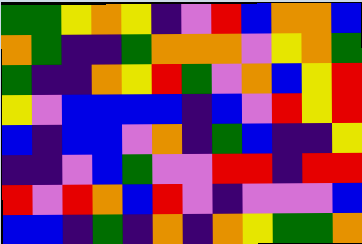[["green", "green", "yellow", "orange", "yellow", "indigo", "violet", "red", "blue", "orange", "orange", "blue"], ["orange", "green", "indigo", "indigo", "green", "orange", "orange", "orange", "violet", "yellow", "orange", "green"], ["green", "indigo", "indigo", "orange", "yellow", "red", "green", "violet", "orange", "blue", "yellow", "red"], ["yellow", "violet", "blue", "blue", "blue", "blue", "indigo", "blue", "violet", "red", "yellow", "red"], ["blue", "indigo", "blue", "blue", "violet", "orange", "indigo", "green", "blue", "indigo", "indigo", "yellow"], ["indigo", "indigo", "violet", "blue", "green", "violet", "violet", "red", "red", "indigo", "red", "red"], ["red", "violet", "red", "orange", "blue", "red", "violet", "indigo", "violet", "violet", "violet", "blue"], ["blue", "blue", "indigo", "green", "indigo", "orange", "indigo", "orange", "yellow", "green", "green", "orange"]]